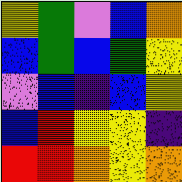[["yellow", "green", "violet", "blue", "orange"], ["blue", "green", "blue", "green", "yellow"], ["violet", "blue", "indigo", "blue", "yellow"], ["blue", "red", "yellow", "yellow", "indigo"], ["red", "red", "orange", "yellow", "orange"]]